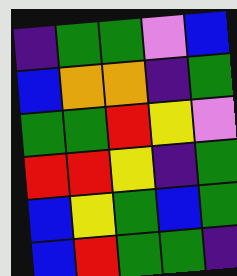[["indigo", "green", "green", "violet", "blue"], ["blue", "orange", "orange", "indigo", "green"], ["green", "green", "red", "yellow", "violet"], ["red", "red", "yellow", "indigo", "green"], ["blue", "yellow", "green", "blue", "green"], ["blue", "red", "green", "green", "indigo"]]